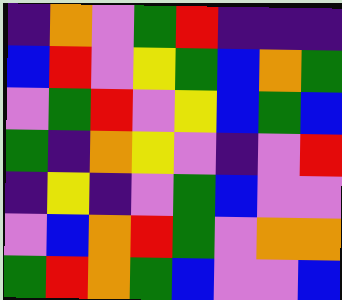[["indigo", "orange", "violet", "green", "red", "indigo", "indigo", "indigo"], ["blue", "red", "violet", "yellow", "green", "blue", "orange", "green"], ["violet", "green", "red", "violet", "yellow", "blue", "green", "blue"], ["green", "indigo", "orange", "yellow", "violet", "indigo", "violet", "red"], ["indigo", "yellow", "indigo", "violet", "green", "blue", "violet", "violet"], ["violet", "blue", "orange", "red", "green", "violet", "orange", "orange"], ["green", "red", "orange", "green", "blue", "violet", "violet", "blue"]]